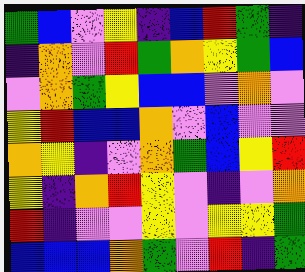[["green", "blue", "violet", "yellow", "indigo", "blue", "red", "green", "indigo"], ["indigo", "orange", "violet", "red", "green", "orange", "yellow", "green", "blue"], ["violet", "orange", "green", "yellow", "blue", "blue", "violet", "orange", "violet"], ["yellow", "red", "blue", "blue", "orange", "violet", "blue", "violet", "violet"], ["orange", "yellow", "indigo", "violet", "orange", "green", "blue", "yellow", "red"], ["yellow", "indigo", "orange", "red", "yellow", "violet", "indigo", "violet", "orange"], ["red", "indigo", "violet", "violet", "yellow", "violet", "yellow", "yellow", "green"], ["blue", "blue", "blue", "orange", "green", "violet", "red", "indigo", "green"]]